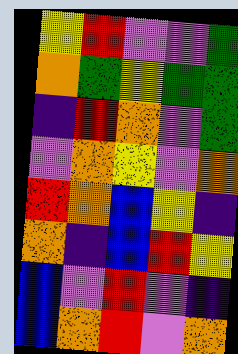[["yellow", "red", "violet", "violet", "green"], ["orange", "green", "yellow", "green", "green"], ["indigo", "red", "orange", "violet", "green"], ["violet", "orange", "yellow", "violet", "orange"], ["red", "orange", "blue", "yellow", "indigo"], ["orange", "indigo", "blue", "red", "yellow"], ["blue", "violet", "red", "violet", "indigo"], ["blue", "orange", "red", "violet", "orange"]]